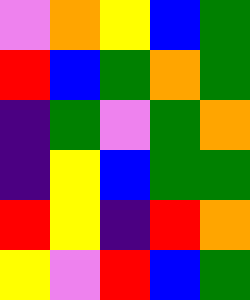[["violet", "orange", "yellow", "blue", "green"], ["red", "blue", "green", "orange", "green"], ["indigo", "green", "violet", "green", "orange"], ["indigo", "yellow", "blue", "green", "green"], ["red", "yellow", "indigo", "red", "orange"], ["yellow", "violet", "red", "blue", "green"]]